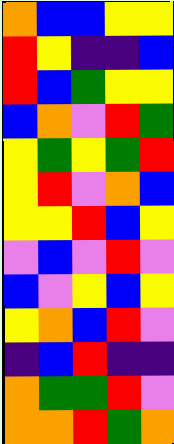[["orange", "blue", "blue", "yellow", "yellow"], ["red", "yellow", "indigo", "indigo", "blue"], ["red", "blue", "green", "yellow", "yellow"], ["blue", "orange", "violet", "red", "green"], ["yellow", "green", "yellow", "green", "red"], ["yellow", "red", "violet", "orange", "blue"], ["yellow", "yellow", "red", "blue", "yellow"], ["violet", "blue", "violet", "red", "violet"], ["blue", "violet", "yellow", "blue", "yellow"], ["yellow", "orange", "blue", "red", "violet"], ["indigo", "blue", "red", "indigo", "indigo"], ["orange", "green", "green", "red", "violet"], ["orange", "orange", "red", "green", "orange"]]